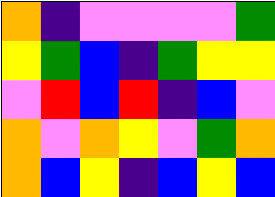[["orange", "indigo", "violet", "violet", "violet", "violet", "green"], ["yellow", "green", "blue", "indigo", "green", "yellow", "yellow"], ["violet", "red", "blue", "red", "indigo", "blue", "violet"], ["orange", "violet", "orange", "yellow", "violet", "green", "orange"], ["orange", "blue", "yellow", "indigo", "blue", "yellow", "blue"]]